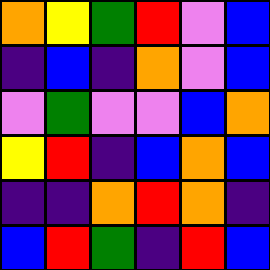[["orange", "yellow", "green", "red", "violet", "blue"], ["indigo", "blue", "indigo", "orange", "violet", "blue"], ["violet", "green", "violet", "violet", "blue", "orange"], ["yellow", "red", "indigo", "blue", "orange", "blue"], ["indigo", "indigo", "orange", "red", "orange", "indigo"], ["blue", "red", "green", "indigo", "red", "blue"]]